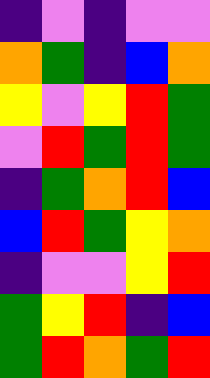[["indigo", "violet", "indigo", "violet", "violet"], ["orange", "green", "indigo", "blue", "orange"], ["yellow", "violet", "yellow", "red", "green"], ["violet", "red", "green", "red", "green"], ["indigo", "green", "orange", "red", "blue"], ["blue", "red", "green", "yellow", "orange"], ["indigo", "violet", "violet", "yellow", "red"], ["green", "yellow", "red", "indigo", "blue"], ["green", "red", "orange", "green", "red"]]